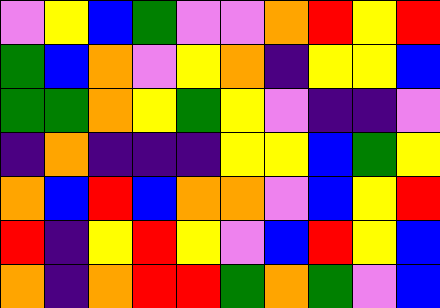[["violet", "yellow", "blue", "green", "violet", "violet", "orange", "red", "yellow", "red"], ["green", "blue", "orange", "violet", "yellow", "orange", "indigo", "yellow", "yellow", "blue"], ["green", "green", "orange", "yellow", "green", "yellow", "violet", "indigo", "indigo", "violet"], ["indigo", "orange", "indigo", "indigo", "indigo", "yellow", "yellow", "blue", "green", "yellow"], ["orange", "blue", "red", "blue", "orange", "orange", "violet", "blue", "yellow", "red"], ["red", "indigo", "yellow", "red", "yellow", "violet", "blue", "red", "yellow", "blue"], ["orange", "indigo", "orange", "red", "red", "green", "orange", "green", "violet", "blue"]]